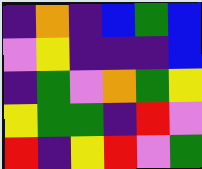[["indigo", "orange", "indigo", "blue", "green", "blue"], ["violet", "yellow", "indigo", "indigo", "indigo", "blue"], ["indigo", "green", "violet", "orange", "green", "yellow"], ["yellow", "green", "green", "indigo", "red", "violet"], ["red", "indigo", "yellow", "red", "violet", "green"]]